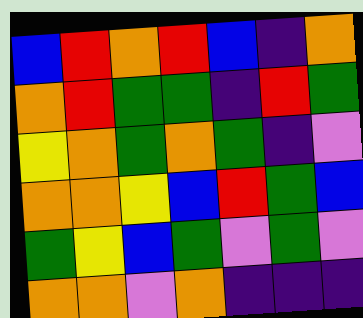[["blue", "red", "orange", "red", "blue", "indigo", "orange"], ["orange", "red", "green", "green", "indigo", "red", "green"], ["yellow", "orange", "green", "orange", "green", "indigo", "violet"], ["orange", "orange", "yellow", "blue", "red", "green", "blue"], ["green", "yellow", "blue", "green", "violet", "green", "violet"], ["orange", "orange", "violet", "orange", "indigo", "indigo", "indigo"]]